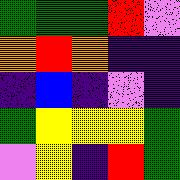[["green", "green", "green", "red", "violet"], ["orange", "red", "orange", "indigo", "indigo"], ["indigo", "blue", "indigo", "violet", "indigo"], ["green", "yellow", "yellow", "yellow", "green"], ["violet", "yellow", "indigo", "red", "green"]]